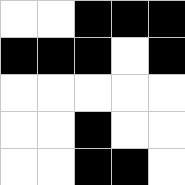[["white", "white", "black", "black", "black"], ["black", "black", "black", "white", "black"], ["white", "white", "white", "white", "white"], ["white", "white", "black", "white", "white"], ["white", "white", "black", "black", "white"]]